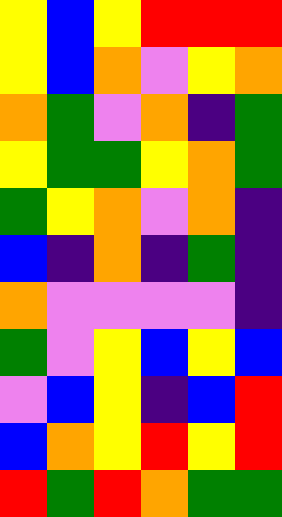[["yellow", "blue", "yellow", "red", "red", "red"], ["yellow", "blue", "orange", "violet", "yellow", "orange"], ["orange", "green", "violet", "orange", "indigo", "green"], ["yellow", "green", "green", "yellow", "orange", "green"], ["green", "yellow", "orange", "violet", "orange", "indigo"], ["blue", "indigo", "orange", "indigo", "green", "indigo"], ["orange", "violet", "violet", "violet", "violet", "indigo"], ["green", "violet", "yellow", "blue", "yellow", "blue"], ["violet", "blue", "yellow", "indigo", "blue", "red"], ["blue", "orange", "yellow", "red", "yellow", "red"], ["red", "green", "red", "orange", "green", "green"]]